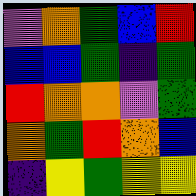[["violet", "orange", "green", "blue", "red"], ["blue", "blue", "green", "indigo", "green"], ["red", "orange", "orange", "violet", "green"], ["orange", "green", "red", "orange", "blue"], ["indigo", "yellow", "green", "yellow", "yellow"]]